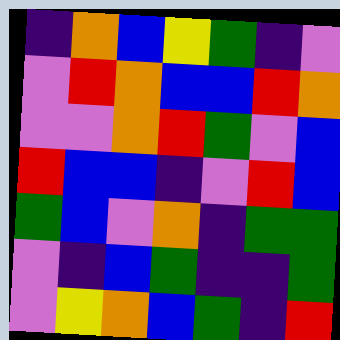[["indigo", "orange", "blue", "yellow", "green", "indigo", "violet"], ["violet", "red", "orange", "blue", "blue", "red", "orange"], ["violet", "violet", "orange", "red", "green", "violet", "blue"], ["red", "blue", "blue", "indigo", "violet", "red", "blue"], ["green", "blue", "violet", "orange", "indigo", "green", "green"], ["violet", "indigo", "blue", "green", "indigo", "indigo", "green"], ["violet", "yellow", "orange", "blue", "green", "indigo", "red"]]